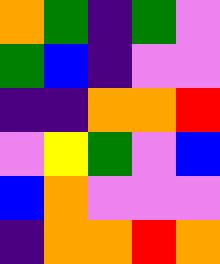[["orange", "green", "indigo", "green", "violet"], ["green", "blue", "indigo", "violet", "violet"], ["indigo", "indigo", "orange", "orange", "red"], ["violet", "yellow", "green", "violet", "blue"], ["blue", "orange", "violet", "violet", "violet"], ["indigo", "orange", "orange", "red", "orange"]]